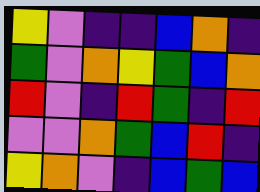[["yellow", "violet", "indigo", "indigo", "blue", "orange", "indigo"], ["green", "violet", "orange", "yellow", "green", "blue", "orange"], ["red", "violet", "indigo", "red", "green", "indigo", "red"], ["violet", "violet", "orange", "green", "blue", "red", "indigo"], ["yellow", "orange", "violet", "indigo", "blue", "green", "blue"]]